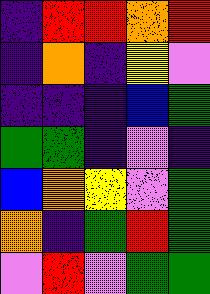[["indigo", "red", "red", "orange", "red"], ["indigo", "orange", "indigo", "yellow", "violet"], ["indigo", "indigo", "indigo", "blue", "green"], ["green", "green", "indigo", "violet", "indigo"], ["blue", "orange", "yellow", "violet", "green"], ["orange", "indigo", "green", "red", "green"], ["violet", "red", "violet", "green", "green"]]